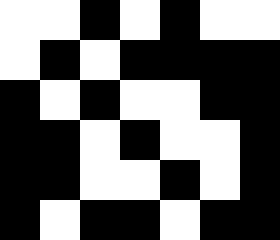[["white", "white", "black", "white", "black", "white", "white"], ["white", "black", "white", "black", "black", "black", "black"], ["black", "white", "black", "white", "white", "black", "black"], ["black", "black", "white", "black", "white", "white", "black"], ["black", "black", "white", "white", "black", "white", "black"], ["black", "white", "black", "black", "white", "black", "black"]]